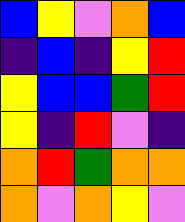[["blue", "yellow", "violet", "orange", "blue"], ["indigo", "blue", "indigo", "yellow", "red"], ["yellow", "blue", "blue", "green", "red"], ["yellow", "indigo", "red", "violet", "indigo"], ["orange", "red", "green", "orange", "orange"], ["orange", "violet", "orange", "yellow", "violet"]]